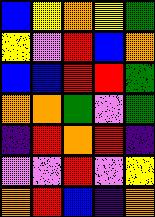[["blue", "yellow", "orange", "yellow", "green"], ["yellow", "violet", "red", "blue", "orange"], ["blue", "blue", "red", "red", "green"], ["orange", "orange", "green", "violet", "green"], ["indigo", "red", "orange", "red", "indigo"], ["violet", "violet", "red", "violet", "yellow"], ["orange", "red", "blue", "indigo", "orange"]]